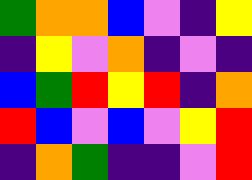[["green", "orange", "orange", "blue", "violet", "indigo", "yellow"], ["indigo", "yellow", "violet", "orange", "indigo", "violet", "indigo"], ["blue", "green", "red", "yellow", "red", "indigo", "orange"], ["red", "blue", "violet", "blue", "violet", "yellow", "red"], ["indigo", "orange", "green", "indigo", "indigo", "violet", "red"]]